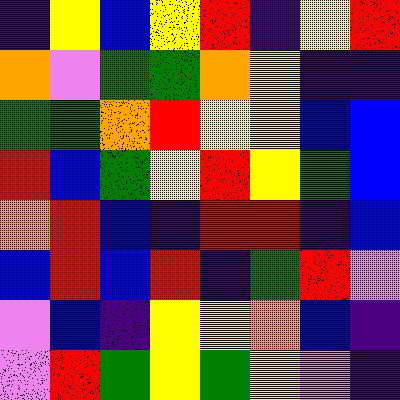[["indigo", "yellow", "blue", "yellow", "red", "indigo", "yellow", "red"], ["orange", "violet", "green", "green", "orange", "yellow", "indigo", "indigo"], ["green", "green", "orange", "red", "yellow", "yellow", "blue", "blue"], ["red", "blue", "green", "yellow", "red", "yellow", "green", "blue"], ["orange", "red", "blue", "indigo", "red", "red", "indigo", "blue"], ["blue", "red", "blue", "red", "indigo", "green", "red", "violet"], ["violet", "blue", "indigo", "yellow", "yellow", "orange", "blue", "indigo"], ["violet", "red", "green", "yellow", "green", "yellow", "violet", "indigo"]]